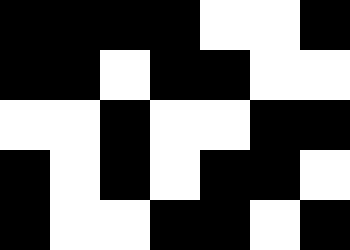[["black", "black", "black", "black", "white", "white", "black"], ["black", "black", "white", "black", "black", "white", "white"], ["white", "white", "black", "white", "white", "black", "black"], ["black", "white", "black", "white", "black", "black", "white"], ["black", "white", "white", "black", "black", "white", "black"]]